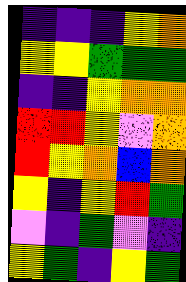[["indigo", "indigo", "indigo", "yellow", "orange"], ["yellow", "yellow", "green", "green", "green"], ["indigo", "indigo", "yellow", "orange", "orange"], ["red", "red", "yellow", "violet", "orange"], ["red", "yellow", "orange", "blue", "orange"], ["yellow", "indigo", "yellow", "red", "green"], ["violet", "indigo", "green", "violet", "indigo"], ["yellow", "green", "indigo", "yellow", "green"]]